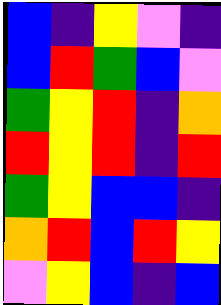[["blue", "indigo", "yellow", "violet", "indigo"], ["blue", "red", "green", "blue", "violet"], ["green", "yellow", "red", "indigo", "orange"], ["red", "yellow", "red", "indigo", "red"], ["green", "yellow", "blue", "blue", "indigo"], ["orange", "red", "blue", "red", "yellow"], ["violet", "yellow", "blue", "indigo", "blue"]]